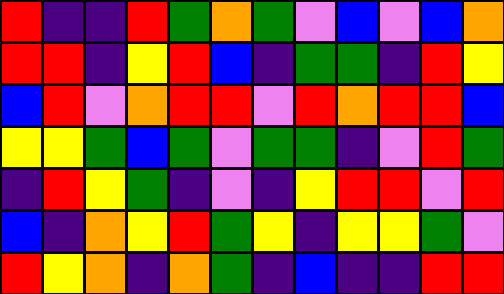[["red", "indigo", "indigo", "red", "green", "orange", "green", "violet", "blue", "violet", "blue", "orange"], ["red", "red", "indigo", "yellow", "red", "blue", "indigo", "green", "green", "indigo", "red", "yellow"], ["blue", "red", "violet", "orange", "red", "red", "violet", "red", "orange", "red", "red", "blue"], ["yellow", "yellow", "green", "blue", "green", "violet", "green", "green", "indigo", "violet", "red", "green"], ["indigo", "red", "yellow", "green", "indigo", "violet", "indigo", "yellow", "red", "red", "violet", "red"], ["blue", "indigo", "orange", "yellow", "red", "green", "yellow", "indigo", "yellow", "yellow", "green", "violet"], ["red", "yellow", "orange", "indigo", "orange", "green", "indigo", "blue", "indigo", "indigo", "red", "red"]]